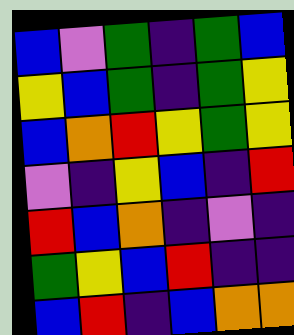[["blue", "violet", "green", "indigo", "green", "blue"], ["yellow", "blue", "green", "indigo", "green", "yellow"], ["blue", "orange", "red", "yellow", "green", "yellow"], ["violet", "indigo", "yellow", "blue", "indigo", "red"], ["red", "blue", "orange", "indigo", "violet", "indigo"], ["green", "yellow", "blue", "red", "indigo", "indigo"], ["blue", "red", "indigo", "blue", "orange", "orange"]]